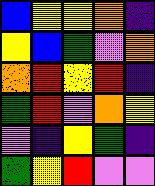[["blue", "yellow", "yellow", "orange", "indigo"], ["yellow", "blue", "green", "violet", "orange"], ["orange", "red", "yellow", "red", "indigo"], ["green", "red", "violet", "orange", "yellow"], ["violet", "indigo", "yellow", "green", "indigo"], ["green", "yellow", "red", "violet", "violet"]]